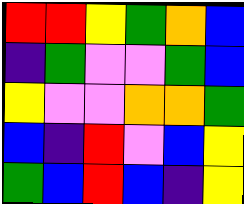[["red", "red", "yellow", "green", "orange", "blue"], ["indigo", "green", "violet", "violet", "green", "blue"], ["yellow", "violet", "violet", "orange", "orange", "green"], ["blue", "indigo", "red", "violet", "blue", "yellow"], ["green", "blue", "red", "blue", "indigo", "yellow"]]